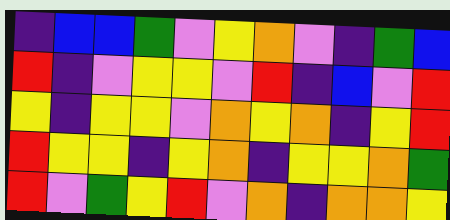[["indigo", "blue", "blue", "green", "violet", "yellow", "orange", "violet", "indigo", "green", "blue"], ["red", "indigo", "violet", "yellow", "yellow", "violet", "red", "indigo", "blue", "violet", "red"], ["yellow", "indigo", "yellow", "yellow", "violet", "orange", "yellow", "orange", "indigo", "yellow", "red"], ["red", "yellow", "yellow", "indigo", "yellow", "orange", "indigo", "yellow", "yellow", "orange", "green"], ["red", "violet", "green", "yellow", "red", "violet", "orange", "indigo", "orange", "orange", "yellow"]]